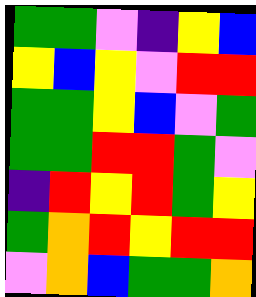[["green", "green", "violet", "indigo", "yellow", "blue"], ["yellow", "blue", "yellow", "violet", "red", "red"], ["green", "green", "yellow", "blue", "violet", "green"], ["green", "green", "red", "red", "green", "violet"], ["indigo", "red", "yellow", "red", "green", "yellow"], ["green", "orange", "red", "yellow", "red", "red"], ["violet", "orange", "blue", "green", "green", "orange"]]